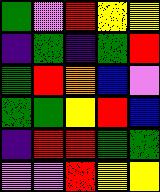[["green", "violet", "red", "yellow", "yellow"], ["indigo", "green", "indigo", "green", "red"], ["green", "red", "orange", "blue", "violet"], ["green", "green", "yellow", "red", "blue"], ["indigo", "red", "red", "green", "green"], ["violet", "violet", "red", "yellow", "yellow"]]